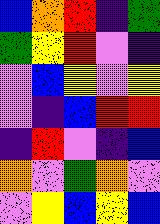[["blue", "orange", "red", "indigo", "green"], ["green", "yellow", "red", "violet", "indigo"], ["violet", "blue", "yellow", "violet", "yellow"], ["violet", "indigo", "blue", "red", "red"], ["indigo", "red", "violet", "indigo", "blue"], ["orange", "violet", "green", "orange", "violet"], ["violet", "yellow", "blue", "yellow", "blue"]]